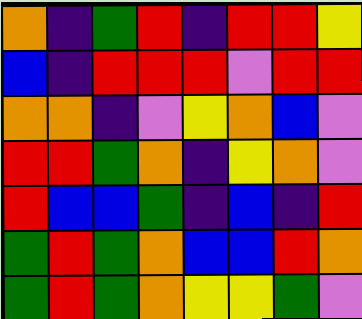[["orange", "indigo", "green", "red", "indigo", "red", "red", "yellow"], ["blue", "indigo", "red", "red", "red", "violet", "red", "red"], ["orange", "orange", "indigo", "violet", "yellow", "orange", "blue", "violet"], ["red", "red", "green", "orange", "indigo", "yellow", "orange", "violet"], ["red", "blue", "blue", "green", "indigo", "blue", "indigo", "red"], ["green", "red", "green", "orange", "blue", "blue", "red", "orange"], ["green", "red", "green", "orange", "yellow", "yellow", "green", "violet"]]